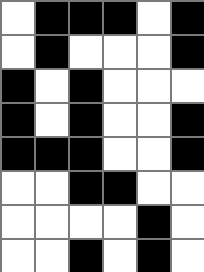[["white", "black", "black", "black", "white", "black"], ["white", "black", "white", "white", "white", "black"], ["black", "white", "black", "white", "white", "white"], ["black", "white", "black", "white", "white", "black"], ["black", "black", "black", "white", "white", "black"], ["white", "white", "black", "black", "white", "white"], ["white", "white", "white", "white", "black", "white"], ["white", "white", "black", "white", "black", "white"]]